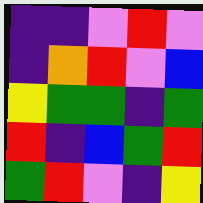[["indigo", "indigo", "violet", "red", "violet"], ["indigo", "orange", "red", "violet", "blue"], ["yellow", "green", "green", "indigo", "green"], ["red", "indigo", "blue", "green", "red"], ["green", "red", "violet", "indigo", "yellow"]]